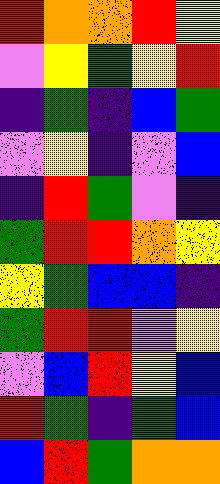[["red", "orange", "orange", "red", "yellow"], ["violet", "yellow", "green", "yellow", "red"], ["indigo", "green", "indigo", "blue", "green"], ["violet", "yellow", "indigo", "violet", "blue"], ["indigo", "red", "green", "violet", "indigo"], ["green", "red", "red", "orange", "yellow"], ["yellow", "green", "blue", "blue", "indigo"], ["green", "red", "red", "violet", "yellow"], ["violet", "blue", "red", "yellow", "blue"], ["red", "green", "indigo", "green", "blue"], ["blue", "red", "green", "orange", "orange"]]